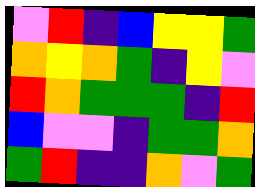[["violet", "red", "indigo", "blue", "yellow", "yellow", "green"], ["orange", "yellow", "orange", "green", "indigo", "yellow", "violet"], ["red", "orange", "green", "green", "green", "indigo", "red"], ["blue", "violet", "violet", "indigo", "green", "green", "orange"], ["green", "red", "indigo", "indigo", "orange", "violet", "green"]]